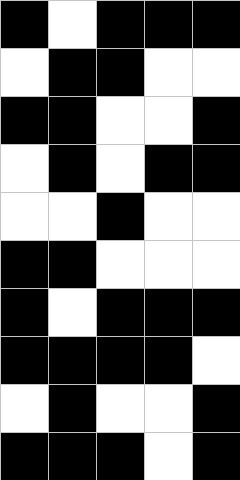[["black", "white", "black", "black", "black"], ["white", "black", "black", "white", "white"], ["black", "black", "white", "white", "black"], ["white", "black", "white", "black", "black"], ["white", "white", "black", "white", "white"], ["black", "black", "white", "white", "white"], ["black", "white", "black", "black", "black"], ["black", "black", "black", "black", "white"], ["white", "black", "white", "white", "black"], ["black", "black", "black", "white", "black"]]